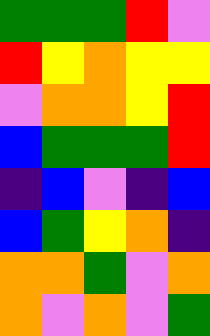[["green", "green", "green", "red", "violet"], ["red", "yellow", "orange", "yellow", "yellow"], ["violet", "orange", "orange", "yellow", "red"], ["blue", "green", "green", "green", "red"], ["indigo", "blue", "violet", "indigo", "blue"], ["blue", "green", "yellow", "orange", "indigo"], ["orange", "orange", "green", "violet", "orange"], ["orange", "violet", "orange", "violet", "green"]]